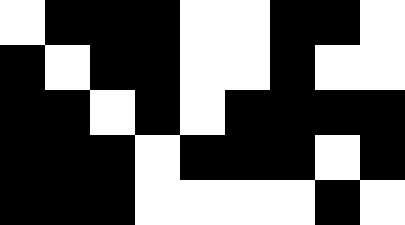[["white", "black", "black", "black", "white", "white", "black", "black", "white"], ["black", "white", "black", "black", "white", "white", "black", "white", "white"], ["black", "black", "white", "black", "white", "black", "black", "black", "black"], ["black", "black", "black", "white", "black", "black", "black", "white", "black"], ["black", "black", "black", "white", "white", "white", "white", "black", "white"]]